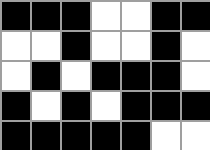[["black", "black", "black", "white", "white", "black", "black"], ["white", "white", "black", "white", "white", "black", "white"], ["white", "black", "white", "black", "black", "black", "white"], ["black", "white", "black", "white", "black", "black", "black"], ["black", "black", "black", "black", "black", "white", "white"]]